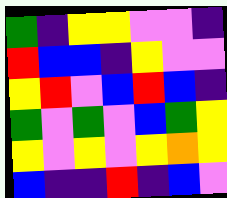[["green", "indigo", "yellow", "yellow", "violet", "violet", "indigo"], ["red", "blue", "blue", "indigo", "yellow", "violet", "violet"], ["yellow", "red", "violet", "blue", "red", "blue", "indigo"], ["green", "violet", "green", "violet", "blue", "green", "yellow"], ["yellow", "violet", "yellow", "violet", "yellow", "orange", "yellow"], ["blue", "indigo", "indigo", "red", "indigo", "blue", "violet"]]